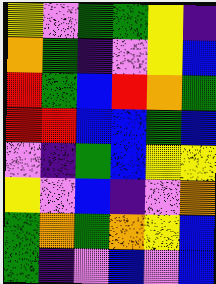[["yellow", "violet", "green", "green", "yellow", "indigo"], ["orange", "green", "indigo", "violet", "yellow", "blue"], ["red", "green", "blue", "red", "orange", "green"], ["red", "red", "blue", "blue", "green", "blue"], ["violet", "indigo", "green", "blue", "yellow", "yellow"], ["yellow", "violet", "blue", "indigo", "violet", "orange"], ["green", "orange", "green", "orange", "yellow", "blue"], ["green", "indigo", "violet", "blue", "violet", "blue"]]